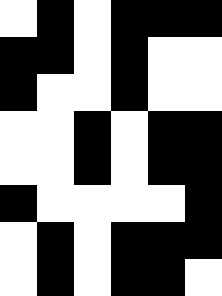[["white", "black", "white", "black", "black", "black"], ["black", "black", "white", "black", "white", "white"], ["black", "white", "white", "black", "white", "white"], ["white", "white", "black", "white", "black", "black"], ["white", "white", "black", "white", "black", "black"], ["black", "white", "white", "white", "white", "black"], ["white", "black", "white", "black", "black", "black"], ["white", "black", "white", "black", "black", "white"]]